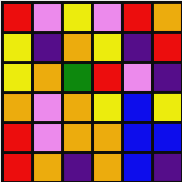[["red", "violet", "yellow", "violet", "red", "orange"], ["yellow", "indigo", "orange", "yellow", "indigo", "red"], ["yellow", "orange", "green", "red", "violet", "indigo"], ["orange", "violet", "orange", "yellow", "blue", "yellow"], ["red", "violet", "orange", "orange", "blue", "blue"], ["red", "orange", "indigo", "orange", "blue", "indigo"]]